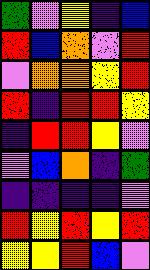[["green", "violet", "yellow", "indigo", "blue"], ["red", "blue", "orange", "violet", "red"], ["violet", "orange", "orange", "yellow", "red"], ["red", "indigo", "red", "red", "yellow"], ["indigo", "red", "red", "yellow", "violet"], ["violet", "blue", "orange", "indigo", "green"], ["indigo", "indigo", "indigo", "indigo", "violet"], ["red", "yellow", "red", "yellow", "red"], ["yellow", "yellow", "red", "blue", "violet"]]